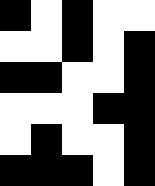[["black", "white", "black", "white", "white"], ["white", "white", "black", "white", "black"], ["black", "black", "white", "white", "black"], ["white", "white", "white", "black", "black"], ["white", "black", "white", "white", "black"], ["black", "black", "black", "white", "black"]]